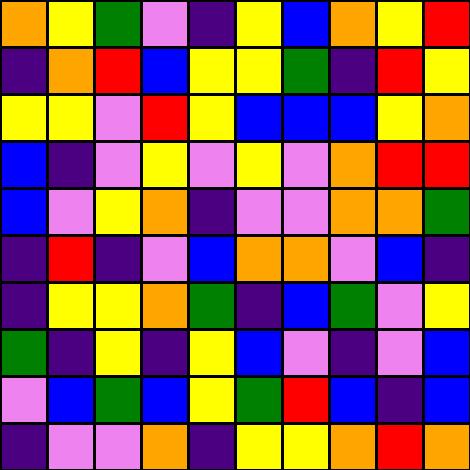[["orange", "yellow", "green", "violet", "indigo", "yellow", "blue", "orange", "yellow", "red"], ["indigo", "orange", "red", "blue", "yellow", "yellow", "green", "indigo", "red", "yellow"], ["yellow", "yellow", "violet", "red", "yellow", "blue", "blue", "blue", "yellow", "orange"], ["blue", "indigo", "violet", "yellow", "violet", "yellow", "violet", "orange", "red", "red"], ["blue", "violet", "yellow", "orange", "indigo", "violet", "violet", "orange", "orange", "green"], ["indigo", "red", "indigo", "violet", "blue", "orange", "orange", "violet", "blue", "indigo"], ["indigo", "yellow", "yellow", "orange", "green", "indigo", "blue", "green", "violet", "yellow"], ["green", "indigo", "yellow", "indigo", "yellow", "blue", "violet", "indigo", "violet", "blue"], ["violet", "blue", "green", "blue", "yellow", "green", "red", "blue", "indigo", "blue"], ["indigo", "violet", "violet", "orange", "indigo", "yellow", "yellow", "orange", "red", "orange"]]